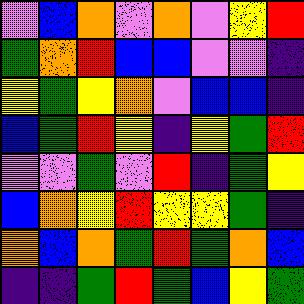[["violet", "blue", "orange", "violet", "orange", "violet", "yellow", "red"], ["green", "orange", "red", "blue", "blue", "violet", "violet", "indigo"], ["yellow", "green", "yellow", "orange", "violet", "blue", "blue", "indigo"], ["blue", "green", "red", "yellow", "indigo", "yellow", "green", "red"], ["violet", "violet", "green", "violet", "red", "indigo", "green", "yellow"], ["blue", "orange", "yellow", "red", "yellow", "yellow", "green", "indigo"], ["orange", "blue", "orange", "green", "red", "green", "orange", "blue"], ["indigo", "indigo", "green", "red", "green", "blue", "yellow", "green"]]